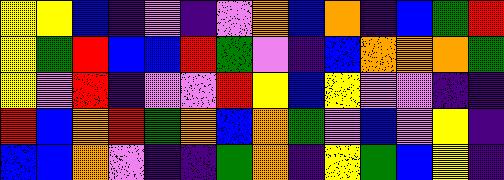[["yellow", "yellow", "blue", "indigo", "violet", "indigo", "violet", "orange", "blue", "orange", "indigo", "blue", "green", "red"], ["yellow", "green", "red", "blue", "blue", "red", "green", "violet", "indigo", "blue", "orange", "orange", "orange", "green"], ["yellow", "violet", "red", "indigo", "violet", "violet", "red", "yellow", "blue", "yellow", "violet", "violet", "indigo", "indigo"], ["red", "blue", "orange", "red", "green", "orange", "blue", "orange", "green", "violet", "blue", "violet", "yellow", "indigo"], ["blue", "blue", "orange", "violet", "indigo", "indigo", "green", "orange", "indigo", "yellow", "green", "blue", "yellow", "indigo"]]